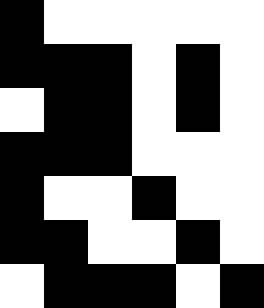[["black", "white", "white", "white", "white", "white"], ["black", "black", "black", "white", "black", "white"], ["white", "black", "black", "white", "black", "white"], ["black", "black", "black", "white", "white", "white"], ["black", "white", "white", "black", "white", "white"], ["black", "black", "white", "white", "black", "white"], ["white", "black", "black", "black", "white", "black"]]